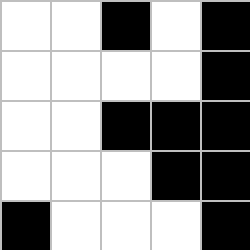[["white", "white", "black", "white", "black"], ["white", "white", "white", "white", "black"], ["white", "white", "black", "black", "black"], ["white", "white", "white", "black", "black"], ["black", "white", "white", "white", "black"]]